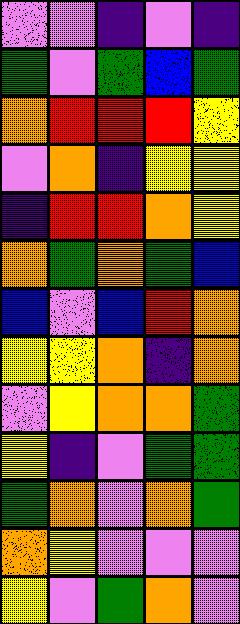[["violet", "violet", "indigo", "violet", "indigo"], ["green", "violet", "green", "blue", "green"], ["orange", "red", "red", "red", "yellow"], ["violet", "orange", "indigo", "yellow", "yellow"], ["indigo", "red", "red", "orange", "yellow"], ["orange", "green", "orange", "green", "blue"], ["blue", "violet", "blue", "red", "orange"], ["yellow", "yellow", "orange", "indigo", "orange"], ["violet", "yellow", "orange", "orange", "green"], ["yellow", "indigo", "violet", "green", "green"], ["green", "orange", "violet", "orange", "green"], ["orange", "yellow", "violet", "violet", "violet"], ["yellow", "violet", "green", "orange", "violet"]]